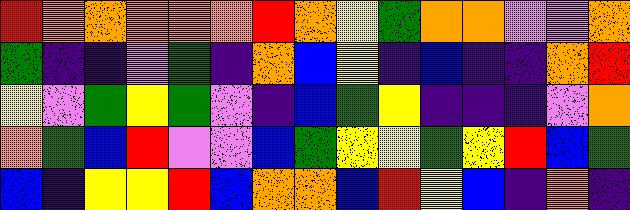[["red", "orange", "orange", "orange", "orange", "orange", "red", "orange", "yellow", "green", "orange", "orange", "violet", "violet", "orange"], ["green", "indigo", "indigo", "violet", "green", "indigo", "orange", "blue", "yellow", "indigo", "blue", "indigo", "indigo", "orange", "red"], ["yellow", "violet", "green", "yellow", "green", "violet", "indigo", "blue", "green", "yellow", "indigo", "indigo", "indigo", "violet", "orange"], ["orange", "green", "blue", "red", "violet", "violet", "blue", "green", "yellow", "yellow", "green", "yellow", "red", "blue", "green"], ["blue", "indigo", "yellow", "yellow", "red", "blue", "orange", "orange", "blue", "red", "yellow", "blue", "indigo", "orange", "indigo"]]